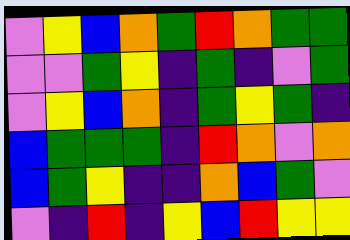[["violet", "yellow", "blue", "orange", "green", "red", "orange", "green", "green"], ["violet", "violet", "green", "yellow", "indigo", "green", "indigo", "violet", "green"], ["violet", "yellow", "blue", "orange", "indigo", "green", "yellow", "green", "indigo"], ["blue", "green", "green", "green", "indigo", "red", "orange", "violet", "orange"], ["blue", "green", "yellow", "indigo", "indigo", "orange", "blue", "green", "violet"], ["violet", "indigo", "red", "indigo", "yellow", "blue", "red", "yellow", "yellow"]]